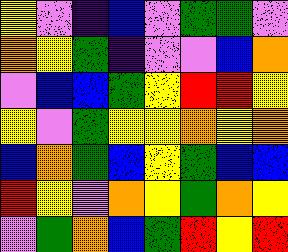[["yellow", "violet", "indigo", "blue", "violet", "green", "green", "violet"], ["orange", "yellow", "green", "indigo", "violet", "violet", "blue", "orange"], ["violet", "blue", "blue", "green", "yellow", "red", "red", "yellow"], ["yellow", "violet", "green", "yellow", "yellow", "orange", "yellow", "orange"], ["blue", "orange", "green", "blue", "yellow", "green", "blue", "blue"], ["red", "yellow", "violet", "orange", "yellow", "green", "orange", "yellow"], ["violet", "green", "orange", "blue", "green", "red", "yellow", "red"]]